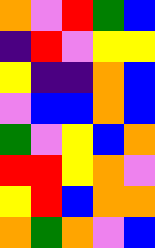[["orange", "violet", "red", "green", "blue"], ["indigo", "red", "violet", "yellow", "yellow"], ["yellow", "indigo", "indigo", "orange", "blue"], ["violet", "blue", "blue", "orange", "blue"], ["green", "violet", "yellow", "blue", "orange"], ["red", "red", "yellow", "orange", "violet"], ["yellow", "red", "blue", "orange", "orange"], ["orange", "green", "orange", "violet", "blue"]]